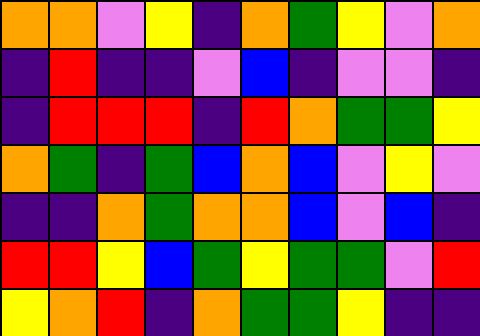[["orange", "orange", "violet", "yellow", "indigo", "orange", "green", "yellow", "violet", "orange"], ["indigo", "red", "indigo", "indigo", "violet", "blue", "indigo", "violet", "violet", "indigo"], ["indigo", "red", "red", "red", "indigo", "red", "orange", "green", "green", "yellow"], ["orange", "green", "indigo", "green", "blue", "orange", "blue", "violet", "yellow", "violet"], ["indigo", "indigo", "orange", "green", "orange", "orange", "blue", "violet", "blue", "indigo"], ["red", "red", "yellow", "blue", "green", "yellow", "green", "green", "violet", "red"], ["yellow", "orange", "red", "indigo", "orange", "green", "green", "yellow", "indigo", "indigo"]]